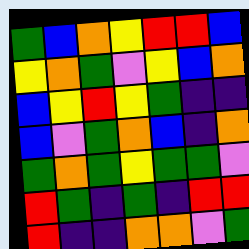[["green", "blue", "orange", "yellow", "red", "red", "blue"], ["yellow", "orange", "green", "violet", "yellow", "blue", "orange"], ["blue", "yellow", "red", "yellow", "green", "indigo", "indigo"], ["blue", "violet", "green", "orange", "blue", "indigo", "orange"], ["green", "orange", "green", "yellow", "green", "green", "violet"], ["red", "green", "indigo", "green", "indigo", "red", "red"], ["red", "indigo", "indigo", "orange", "orange", "violet", "green"]]